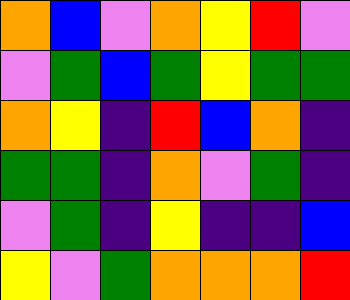[["orange", "blue", "violet", "orange", "yellow", "red", "violet"], ["violet", "green", "blue", "green", "yellow", "green", "green"], ["orange", "yellow", "indigo", "red", "blue", "orange", "indigo"], ["green", "green", "indigo", "orange", "violet", "green", "indigo"], ["violet", "green", "indigo", "yellow", "indigo", "indigo", "blue"], ["yellow", "violet", "green", "orange", "orange", "orange", "red"]]